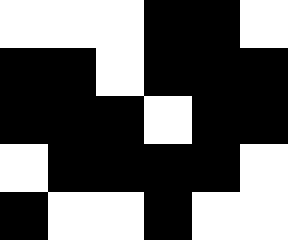[["white", "white", "white", "black", "black", "white"], ["black", "black", "white", "black", "black", "black"], ["black", "black", "black", "white", "black", "black"], ["white", "black", "black", "black", "black", "white"], ["black", "white", "white", "black", "white", "white"]]